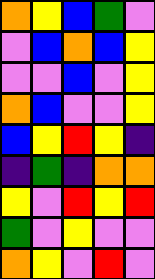[["orange", "yellow", "blue", "green", "violet"], ["violet", "blue", "orange", "blue", "yellow"], ["violet", "violet", "blue", "violet", "yellow"], ["orange", "blue", "violet", "violet", "yellow"], ["blue", "yellow", "red", "yellow", "indigo"], ["indigo", "green", "indigo", "orange", "orange"], ["yellow", "violet", "red", "yellow", "red"], ["green", "violet", "yellow", "violet", "violet"], ["orange", "yellow", "violet", "red", "violet"]]